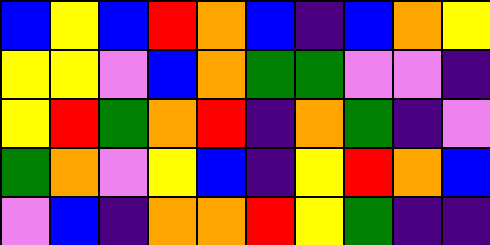[["blue", "yellow", "blue", "red", "orange", "blue", "indigo", "blue", "orange", "yellow"], ["yellow", "yellow", "violet", "blue", "orange", "green", "green", "violet", "violet", "indigo"], ["yellow", "red", "green", "orange", "red", "indigo", "orange", "green", "indigo", "violet"], ["green", "orange", "violet", "yellow", "blue", "indigo", "yellow", "red", "orange", "blue"], ["violet", "blue", "indigo", "orange", "orange", "red", "yellow", "green", "indigo", "indigo"]]